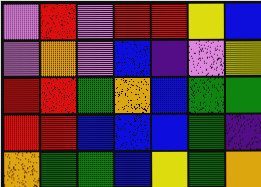[["violet", "red", "violet", "red", "red", "yellow", "blue"], ["violet", "orange", "violet", "blue", "indigo", "violet", "yellow"], ["red", "red", "green", "orange", "blue", "green", "green"], ["red", "red", "blue", "blue", "blue", "green", "indigo"], ["orange", "green", "green", "blue", "yellow", "green", "orange"]]